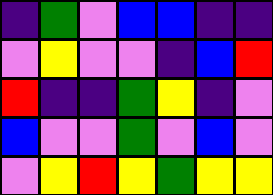[["indigo", "green", "violet", "blue", "blue", "indigo", "indigo"], ["violet", "yellow", "violet", "violet", "indigo", "blue", "red"], ["red", "indigo", "indigo", "green", "yellow", "indigo", "violet"], ["blue", "violet", "violet", "green", "violet", "blue", "violet"], ["violet", "yellow", "red", "yellow", "green", "yellow", "yellow"]]